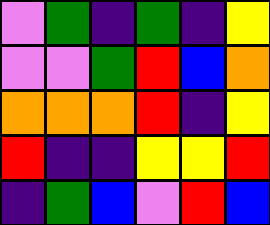[["violet", "green", "indigo", "green", "indigo", "yellow"], ["violet", "violet", "green", "red", "blue", "orange"], ["orange", "orange", "orange", "red", "indigo", "yellow"], ["red", "indigo", "indigo", "yellow", "yellow", "red"], ["indigo", "green", "blue", "violet", "red", "blue"]]